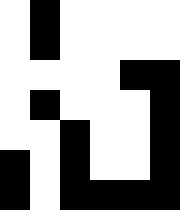[["white", "black", "white", "white", "white", "white"], ["white", "black", "white", "white", "white", "white"], ["white", "white", "white", "white", "black", "black"], ["white", "black", "white", "white", "white", "black"], ["white", "white", "black", "white", "white", "black"], ["black", "white", "black", "white", "white", "black"], ["black", "white", "black", "black", "black", "black"]]